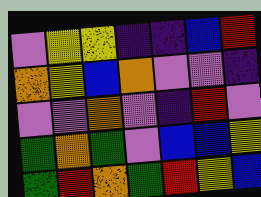[["violet", "yellow", "yellow", "indigo", "indigo", "blue", "red"], ["orange", "yellow", "blue", "orange", "violet", "violet", "indigo"], ["violet", "violet", "orange", "violet", "indigo", "red", "violet"], ["green", "orange", "green", "violet", "blue", "blue", "yellow"], ["green", "red", "orange", "green", "red", "yellow", "blue"]]